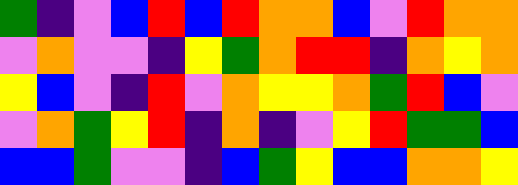[["green", "indigo", "violet", "blue", "red", "blue", "red", "orange", "orange", "blue", "violet", "red", "orange", "orange"], ["violet", "orange", "violet", "violet", "indigo", "yellow", "green", "orange", "red", "red", "indigo", "orange", "yellow", "orange"], ["yellow", "blue", "violet", "indigo", "red", "violet", "orange", "yellow", "yellow", "orange", "green", "red", "blue", "violet"], ["violet", "orange", "green", "yellow", "red", "indigo", "orange", "indigo", "violet", "yellow", "red", "green", "green", "blue"], ["blue", "blue", "green", "violet", "violet", "indigo", "blue", "green", "yellow", "blue", "blue", "orange", "orange", "yellow"]]